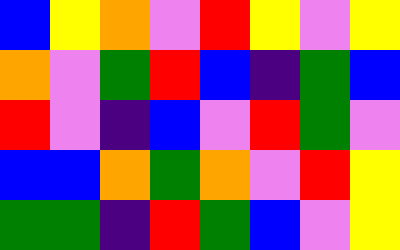[["blue", "yellow", "orange", "violet", "red", "yellow", "violet", "yellow"], ["orange", "violet", "green", "red", "blue", "indigo", "green", "blue"], ["red", "violet", "indigo", "blue", "violet", "red", "green", "violet"], ["blue", "blue", "orange", "green", "orange", "violet", "red", "yellow"], ["green", "green", "indigo", "red", "green", "blue", "violet", "yellow"]]